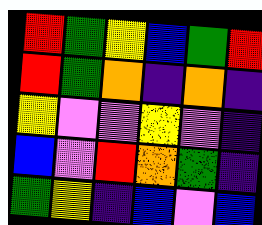[["red", "green", "yellow", "blue", "green", "red"], ["red", "green", "orange", "indigo", "orange", "indigo"], ["yellow", "violet", "violet", "yellow", "violet", "indigo"], ["blue", "violet", "red", "orange", "green", "indigo"], ["green", "yellow", "indigo", "blue", "violet", "blue"]]